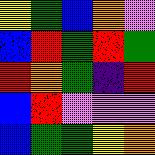[["yellow", "green", "blue", "orange", "violet"], ["blue", "red", "green", "red", "green"], ["red", "orange", "green", "indigo", "red"], ["blue", "red", "violet", "violet", "violet"], ["blue", "green", "green", "yellow", "orange"]]